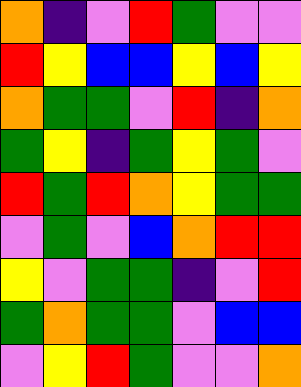[["orange", "indigo", "violet", "red", "green", "violet", "violet"], ["red", "yellow", "blue", "blue", "yellow", "blue", "yellow"], ["orange", "green", "green", "violet", "red", "indigo", "orange"], ["green", "yellow", "indigo", "green", "yellow", "green", "violet"], ["red", "green", "red", "orange", "yellow", "green", "green"], ["violet", "green", "violet", "blue", "orange", "red", "red"], ["yellow", "violet", "green", "green", "indigo", "violet", "red"], ["green", "orange", "green", "green", "violet", "blue", "blue"], ["violet", "yellow", "red", "green", "violet", "violet", "orange"]]